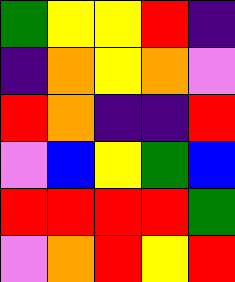[["green", "yellow", "yellow", "red", "indigo"], ["indigo", "orange", "yellow", "orange", "violet"], ["red", "orange", "indigo", "indigo", "red"], ["violet", "blue", "yellow", "green", "blue"], ["red", "red", "red", "red", "green"], ["violet", "orange", "red", "yellow", "red"]]